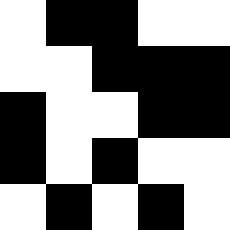[["white", "black", "black", "white", "white"], ["white", "white", "black", "black", "black"], ["black", "white", "white", "black", "black"], ["black", "white", "black", "white", "white"], ["white", "black", "white", "black", "white"]]